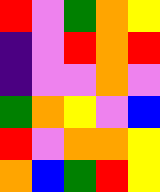[["red", "violet", "green", "orange", "yellow"], ["indigo", "violet", "red", "orange", "red"], ["indigo", "violet", "violet", "orange", "violet"], ["green", "orange", "yellow", "violet", "blue"], ["red", "violet", "orange", "orange", "yellow"], ["orange", "blue", "green", "red", "yellow"]]